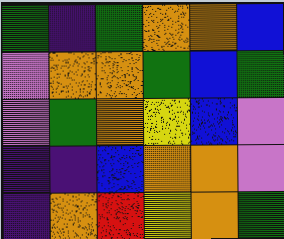[["green", "indigo", "green", "orange", "orange", "blue"], ["violet", "orange", "orange", "green", "blue", "green"], ["violet", "green", "orange", "yellow", "blue", "violet"], ["indigo", "indigo", "blue", "orange", "orange", "violet"], ["indigo", "orange", "red", "yellow", "orange", "green"]]